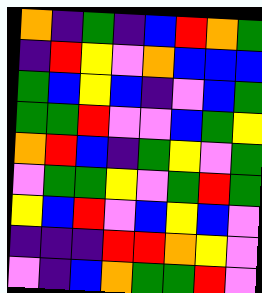[["orange", "indigo", "green", "indigo", "blue", "red", "orange", "green"], ["indigo", "red", "yellow", "violet", "orange", "blue", "blue", "blue"], ["green", "blue", "yellow", "blue", "indigo", "violet", "blue", "green"], ["green", "green", "red", "violet", "violet", "blue", "green", "yellow"], ["orange", "red", "blue", "indigo", "green", "yellow", "violet", "green"], ["violet", "green", "green", "yellow", "violet", "green", "red", "green"], ["yellow", "blue", "red", "violet", "blue", "yellow", "blue", "violet"], ["indigo", "indigo", "indigo", "red", "red", "orange", "yellow", "violet"], ["violet", "indigo", "blue", "orange", "green", "green", "red", "violet"]]